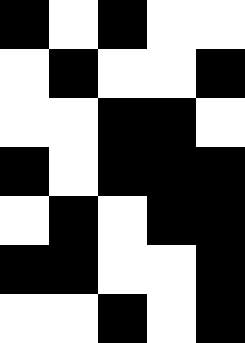[["black", "white", "black", "white", "white"], ["white", "black", "white", "white", "black"], ["white", "white", "black", "black", "white"], ["black", "white", "black", "black", "black"], ["white", "black", "white", "black", "black"], ["black", "black", "white", "white", "black"], ["white", "white", "black", "white", "black"]]